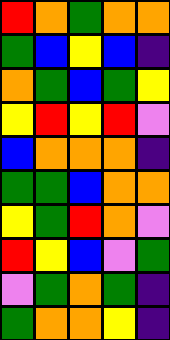[["red", "orange", "green", "orange", "orange"], ["green", "blue", "yellow", "blue", "indigo"], ["orange", "green", "blue", "green", "yellow"], ["yellow", "red", "yellow", "red", "violet"], ["blue", "orange", "orange", "orange", "indigo"], ["green", "green", "blue", "orange", "orange"], ["yellow", "green", "red", "orange", "violet"], ["red", "yellow", "blue", "violet", "green"], ["violet", "green", "orange", "green", "indigo"], ["green", "orange", "orange", "yellow", "indigo"]]